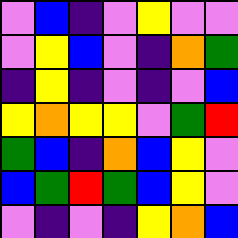[["violet", "blue", "indigo", "violet", "yellow", "violet", "violet"], ["violet", "yellow", "blue", "violet", "indigo", "orange", "green"], ["indigo", "yellow", "indigo", "violet", "indigo", "violet", "blue"], ["yellow", "orange", "yellow", "yellow", "violet", "green", "red"], ["green", "blue", "indigo", "orange", "blue", "yellow", "violet"], ["blue", "green", "red", "green", "blue", "yellow", "violet"], ["violet", "indigo", "violet", "indigo", "yellow", "orange", "blue"]]